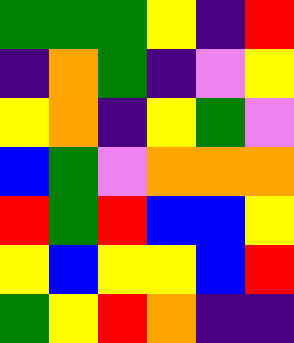[["green", "green", "green", "yellow", "indigo", "red"], ["indigo", "orange", "green", "indigo", "violet", "yellow"], ["yellow", "orange", "indigo", "yellow", "green", "violet"], ["blue", "green", "violet", "orange", "orange", "orange"], ["red", "green", "red", "blue", "blue", "yellow"], ["yellow", "blue", "yellow", "yellow", "blue", "red"], ["green", "yellow", "red", "orange", "indigo", "indigo"]]